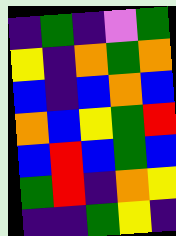[["indigo", "green", "indigo", "violet", "green"], ["yellow", "indigo", "orange", "green", "orange"], ["blue", "indigo", "blue", "orange", "blue"], ["orange", "blue", "yellow", "green", "red"], ["blue", "red", "blue", "green", "blue"], ["green", "red", "indigo", "orange", "yellow"], ["indigo", "indigo", "green", "yellow", "indigo"]]